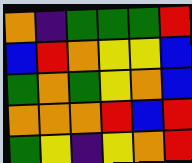[["orange", "indigo", "green", "green", "green", "red"], ["blue", "red", "orange", "yellow", "yellow", "blue"], ["green", "orange", "green", "yellow", "orange", "blue"], ["orange", "orange", "orange", "red", "blue", "red"], ["green", "yellow", "indigo", "yellow", "orange", "red"]]